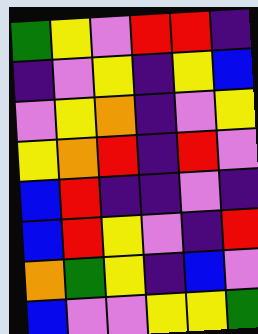[["green", "yellow", "violet", "red", "red", "indigo"], ["indigo", "violet", "yellow", "indigo", "yellow", "blue"], ["violet", "yellow", "orange", "indigo", "violet", "yellow"], ["yellow", "orange", "red", "indigo", "red", "violet"], ["blue", "red", "indigo", "indigo", "violet", "indigo"], ["blue", "red", "yellow", "violet", "indigo", "red"], ["orange", "green", "yellow", "indigo", "blue", "violet"], ["blue", "violet", "violet", "yellow", "yellow", "green"]]